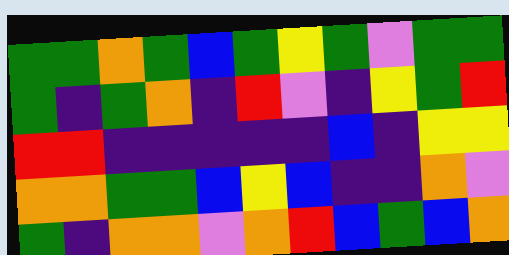[["green", "green", "orange", "green", "blue", "green", "yellow", "green", "violet", "green", "green"], ["green", "indigo", "green", "orange", "indigo", "red", "violet", "indigo", "yellow", "green", "red"], ["red", "red", "indigo", "indigo", "indigo", "indigo", "indigo", "blue", "indigo", "yellow", "yellow"], ["orange", "orange", "green", "green", "blue", "yellow", "blue", "indigo", "indigo", "orange", "violet"], ["green", "indigo", "orange", "orange", "violet", "orange", "red", "blue", "green", "blue", "orange"]]